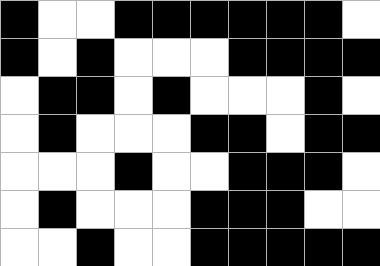[["black", "white", "white", "black", "black", "black", "black", "black", "black", "white"], ["black", "white", "black", "white", "white", "white", "black", "black", "black", "black"], ["white", "black", "black", "white", "black", "white", "white", "white", "black", "white"], ["white", "black", "white", "white", "white", "black", "black", "white", "black", "black"], ["white", "white", "white", "black", "white", "white", "black", "black", "black", "white"], ["white", "black", "white", "white", "white", "black", "black", "black", "white", "white"], ["white", "white", "black", "white", "white", "black", "black", "black", "black", "black"]]